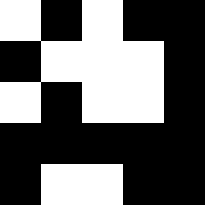[["white", "black", "white", "black", "black"], ["black", "white", "white", "white", "black"], ["white", "black", "white", "white", "black"], ["black", "black", "black", "black", "black"], ["black", "white", "white", "black", "black"]]